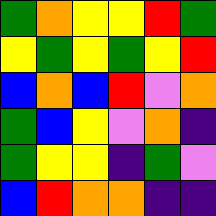[["green", "orange", "yellow", "yellow", "red", "green"], ["yellow", "green", "yellow", "green", "yellow", "red"], ["blue", "orange", "blue", "red", "violet", "orange"], ["green", "blue", "yellow", "violet", "orange", "indigo"], ["green", "yellow", "yellow", "indigo", "green", "violet"], ["blue", "red", "orange", "orange", "indigo", "indigo"]]